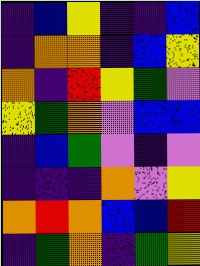[["indigo", "blue", "yellow", "indigo", "indigo", "blue"], ["indigo", "orange", "orange", "indigo", "blue", "yellow"], ["orange", "indigo", "red", "yellow", "green", "violet"], ["yellow", "green", "orange", "violet", "blue", "blue"], ["indigo", "blue", "green", "violet", "indigo", "violet"], ["indigo", "indigo", "indigo", "orange", "violet", "yellow"], ["orange", "red", "orange", "blue", "blue", "red"], ["indigo", "green", "orange", "indigo", "green", "yellow"]]